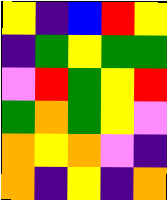[["yellow", "indigo", "blue", "red", "yellow"], ["indigo", "green", "yellow", "green", "green"], ["violet", "red", "green", "yellow", "red"], ["green", "orange", "green", "yellow", "violet"], ["orange", "yellow", "orange", "violet", "indigo"], ["orange", "indigo", "yellow", "indigo", "orange"]]